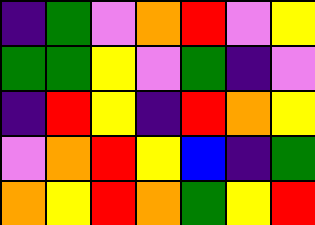[["indigo", "green", "violet", "orange", "red", "violet", "yellow"], ["green", "green", "yellow", "violet", "green", "indigo", "violet"], ["indigo", "red", "yellow", "indigo", "red", "orange", "yellow"], ["violet", "orange", "red", "yellow", "blue", "indigo", "green"], ["orange", "yellow", "red", "orange", "green", "yellow", "red"]]